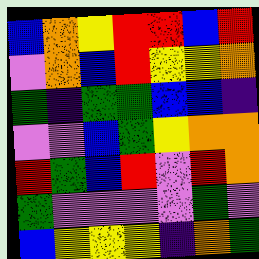[["blue", "orange", "yellow", "red", "red", "blue", "red"], ["violet", "orange", "blue", "red", "yellow", "yellow", "orange"], ["green", "indigo", "green", "green", "blue", "blue", "indigo"], ["violet", "violet", "blue", "green", "yellow", "orange", "orange"], ["red", "green", "blue", "red", "violet", "red", "orange"], ["green", "violet", "violet", "violet", "violet", "green", "violet"], ["blue", "yellow", "yellow", "yellow", "indigo", "orange", "green"]]